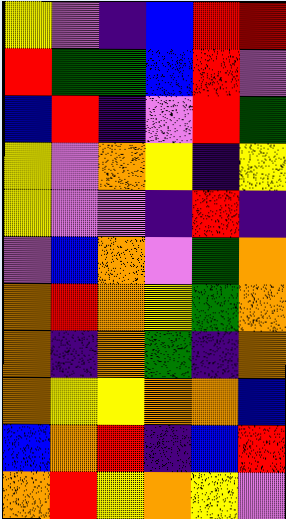[["yellow", "violet", "indigo", "blue", "red", "red"], ["red", "green", "green", "blue", "red", "violet"], ["blue", "red", "indigo", "violet", "red", "green"], ["yellow", "violet", "orange", "yellow", "indigo", "yellow"], ["yellow", "violet", "violet", "indigo", "red", "indigo"], ["violet", "blue", "orange", "violet", "green", "orange"], ["orange", "red", "orange", "yellow", "green", "orange"], ["orange", "indigo", "orange", "green", "indigo", "orange"], ["orange", "yellow", "yellow", "orange", "orange", "blue"], ["blue", "orange", "red", "indigo", "blue", "red"], ["orange", "red", "yellow", "orange", "yellow", "violet"]]